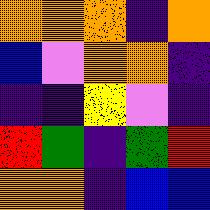[["orange", "orange", "orange", "indigo", "orange"], ["blue", "violet", "orange", "orange", "indigo"], ["indigo", "indigo", "yellow", "violet", "indigo"], ["red", "green", "indigo", "green", "red"], ["orange", "orange", "indigo", "blue", "blue"]]